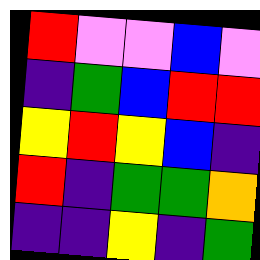[["red", "violet", "violet", "blue", "violet"], ["indigo", "green", "blue", "red", "red"], ["yellow", "red", "yellow", "blue", "indigo"], ["red", "indigo", "green", "green", "orange"], ["indigo", "indigo", "yellow", "indigo", "green"]]